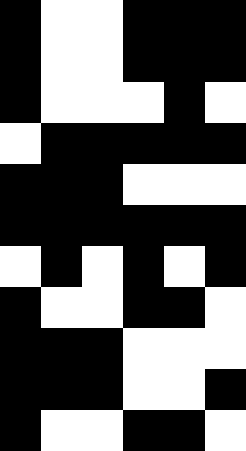[["black", "white", "white", "black", "black", "black"], ["black", "white", "white", "black", "black", "black"], ["black", "white", "white", "white", "black", "white"], ["white", "black", "black", "black", "black", "black"], ["black", "black", "black", "white", "white", "white"], ["black", "black", "black", "black", "black", "black"], ["white", "black", "white", "black", "white", "black"], ["black", "white", "white", "black", "black", "white"], ["black", "black", "black", "white", "white", "white"], ["black", "black", "black", "white", "white", "black"], ["black", "white", "white", "black", "black", "white"]]